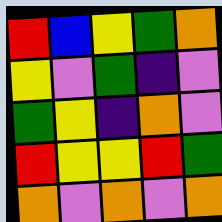[["red", "blue", "yellow", "green", "orange"], ["yellow", "violet", "green", "indigo", "violet"], ["green", "yellow", "indigo", "orange", "violet"], ["red", "yellow", "yellow", "red", "green"], ["orange", "violet", "orange", "violet", "orange"]]